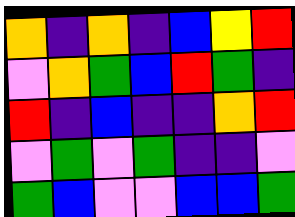[["orange", "indigo", "orange", "indigo", "blue", "yellow", "red"], ["violet", "orange", "green", "blue", "red", "green", "indigo"], ["red", "indigo", "blue", "indigo", "indigo", "orange", "red"], ["violet", "green", "violet", "green", "indigo", "indigo", "violet"], ["green", "blue", "violet", "violet", "blue", "blue", "green"]]